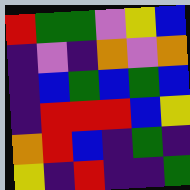[["red", "green", "green", "violet", "yellow", "blue"], ["indigo", "violet", "indigo", "orange", "violet", "orange"], ["indigo", "blue", "green", "blue", "green", "blue"], ["indigo", "red", "red", "red", "blue", "yellow"], ["orange", "red", "blue", "indigo", "green", "indigo"], ["yellow", "indigo", "red", "indigo", "indigo", "green"]]